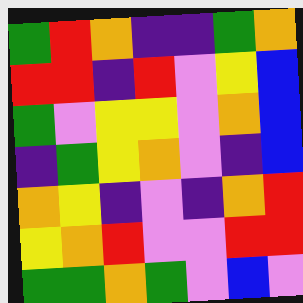[["green", "red", "orange", "indigo", "indigo", "green", "orange"], ["red", "red", "indigo", "red", "violet", "yellow", "blue"], ["green", "violet", "yellow", "yellow", "violet", "orange", "blue"], ["indigo", "green", "yellow", "orange", "violet", "indigo", "blue"], ["orange", "yellow", "indigo", "violet", "indigo", "orange", "red"], ["yellow", "orange", "red", "violet", "violet", "red", "red"], ["green", "green", "orange", "green", "violet", "blue", "violet"]]